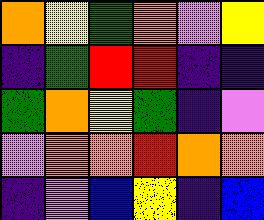[["orange", "yellow", "green", "orange", "violet", "yellow"], ["indigo", "green", "red", "red", "indigo", "indigo"], ["green", "orange", "yellow", "green", "indigo", "violet"], ["violet", "orange", "orange", "red", "orange", "orange"], ["indigo", "violet", "blue", "yellow", "indigo", "blue"]]